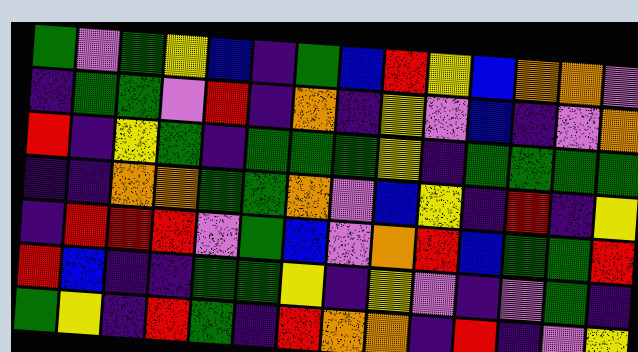[["green", "violet", "green", "yellow", "blue", "indigo", "green", "blue", "red", "yellow", "blue", "orange", "orange", "violet"], ["indigo", "green", "green", "violet", "red", "indigo", "orange", "indigo", "yellow", "violet", "blue", "indigo", "violet", "orange"], ["red", "indigo", "yellow", "green", "indigo", "green", "green", "green", "yellow", "indigo", "green", "green", "green", "green"], ["indigo", "indigo", "orange", "orange", "green", "green", "orange", "violet", "blue", "yellow", "indigo", "red", "indigo", "yellow"], ["indigo", "red", "red", "red", "violet", "green", "blue", "violet", "orange", "red", "blue", "green", "green", "red"], ["red", "blue", "indigo", "indigo", "green", "green", "yellow", "indigo", "yellow", "violet", "indigo", "violet", "green", "indigo"], ["green", "yellow", "indigo", "red", "green", "indigo", "red", "orange", "orange", "indigo", "red", "indigo", "violet", "yellow"]]